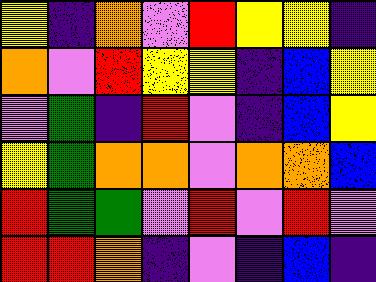[["yellow", "indigo", "orange", "violet", "red", "yellow", "yellow", "indigo"], ["orange", "violet", "red", "yellow", "yellow", "indigo", "blue", "yellow"], ["violet", "green", "indigo", "red", "violet", "indigo", "blue", "yellow"], ["yellow", "green", "orange", "orange", "violet", "orange", "orange", "blue"], ["red", "green", "green", "violet", "red", "violet", "red", "violet"], ["red", "red", "orange", "indigo", "violet", "indigo", "blue", "indigo"]]